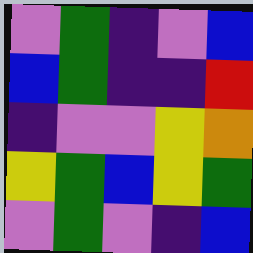[["violet", "green", "indigo", "violet", "blue"], ["blue", "green", "indigo", "indigo", "red"], ["indigo", "violet", "violet", "yellow", "orange"], ["yellow", "green", "blue", "yellow", "green"], ["violet", "green", "violet", "indigo", "blue"]]